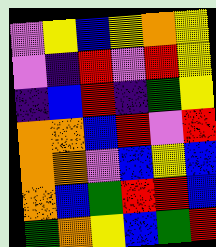[["violet", "yellow", "blue", "yellow", "orange", "yellow"], ["violet", "indigo", "red", "violet", "red", "yellow"], ["indigo", "blue", "red", "indigo", "green", "yellow"], ["orange", "orange", "blue", "red", "violet", "red"], ["orange", "orange", "violet", "blue", "yellow", "blue"], ["orange", "blue", "green", "red", "red", "blue"], ["green", "orange", "yellow", "blue", "green", "red"]]